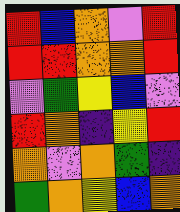[["red", "blue", "orange", "violet", "red"], ["red", "red", "orange", "orange", "red"], ["violet", "green", "yellow", "blue", "violet"], ["red", "orange", "indigo", "yellow", "red"], ["orange", "violet", "orange", "green", "indigo"], ["green", "orange", "yellow", "blue", "orange"]]